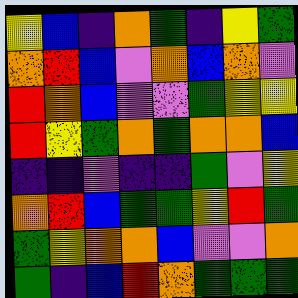[["yellow", "blue", "indigo", "orange", "green", "indigo", "yellow", "green"], ["orange", "red", "blue", "violet", "orange", "blue", "orange", "violet"], ["red", "orange", "blue", "violet", "violet", "green", "yellow", "yellow"], ["red", "yellow", "green", "orange", "green", "orange", "orange", "blue"], ["indigo", "indigo", "violet", "indigo", "indigo", "green", "violet", "yellow"], ["orange", "red", "blue", "green", "green", "yellow", "red", "green"], ["green", "yellow", "orange", "orange", "blue", "violet", "violet", "orange"], ["green", "indigo", "blue", "red", "orange", "green", "green", "green"]]